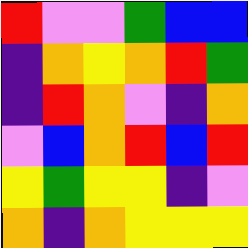[["red", "violet", "violet", "green", "blue", "blue"], ["indigo", "orange", "yellow", "orange", "red", "green"], ["indigo", "red", "orange", "violet", "indigo", "orange"], ["violet", "blue", "orange", "red", "blue", "red"], ["yellow", "green", "yellow", "yellow", "indigo", "violet"], ["orange", "indigo", "orange", "yellow", "yellow", "yellow"]]